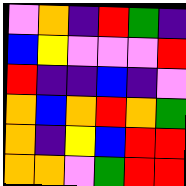[["violet", "orange", "indigo", "red", "green", "indigo"], ["blue", "yellow", "violet", "violet", "violet", "red"], ["red", "indigo", "indigo", "blue", "indigo", "violet"], ["orange", "blue", "orange", "red", "orange", "green"], ["orange", "indigo", "yellow", "blue", "red", "red"], ["orange", "orange", "violet", "green", "red", "red"]]